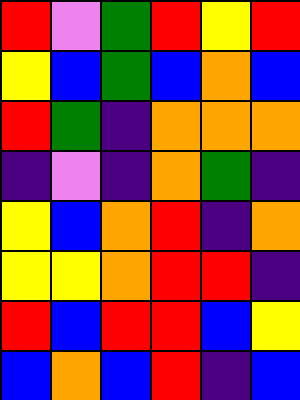[["red", "violet", "green", "red", "yellow", "red"], ["yellow", "blue", "green", "blue", "orange", "blue"], ["red", "green", "indigo", "orange", "orange", "orange"], ["indigo", "violet", "indigo", "orange", "green", "indigo"], ["yellow", "blue", "orange", "red", "indigo", "orange"], ["yellow", "yellow", "orange", "red", "red", "indigo"], ["red", "blue", "red", "red", "blue", "yellow"], ["blue", "orange", "blue", "red", "indigo", "blue"]]